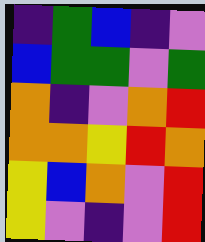[["indigo", "green", "blue", "indigo", "violet"], ["blue", "green", "green", "violet", "green"], ["orange", "indigo", "violet", "orange", "red"], ["orange", "orange", "yellow", "red", "orange"], ["yellow", "blue", "orange", "violet", "red"], ["yellow", "violet", "indigo", "violet", "red"]]